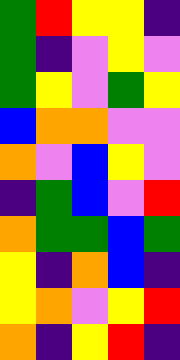[["green", "red", "yellow", "yellow", "indigo"], ["green", "indigo", "violet", "yellow", "violet"], ["green", "yellow", "violet", "green", "yellow"], ["blue", "orange", "orange", "violet", "violet"], ["orange", "violet", "blue", "yellow", "violet"], ["indigo", "green", "blue", "violet", "red"], ["orange", "green", "green", "blue", "green"], ["yellow", "indigo", "orange", "blue", "indigo"], ["yellow", "orange", "violet", "yellow", "red"], ["orange", "indigo", "yellow", "red", "indigo"]]